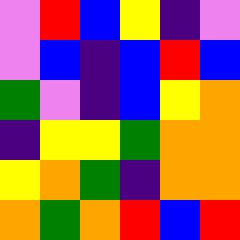[["violet", "red", "blue", "yellow", "indigo", "violet"], ["violet", "blue", "indigo", "blue", "red", "blue"], ["green", "violet", "indigo", "blue", "yellow", "orange"], ["indigo", "yellow", "yellow", "green", "orange", "orange"], ["yellow", "orange", "green", "indigo", "orange", "orange"], ["orange", "green", "orange", "red", "blue", "red"]]